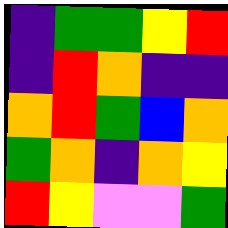[["indigo", "green", "green", "yellow", "red"], ["indigo", "red", "orange", "indigo", "indigo"], ["orange", "red", "green", "blue", "orange"], ["green", "orange", "indigo", "orange", "yellow"], ["red", "yellow", "violet", "violet", "green"]]